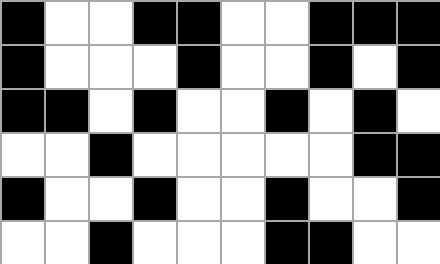[["black", "white", "white", "black", "black", "white", "white", "black", "black", "black"], ["black", "white", "white", "white", "black", "white", "white", "black", "white", "black"], ["black", "black", "white", "black", "white", "white", "black", "white", "black", "white"], ["white", "white", "black", "white", "white", "white", "white", "white", "black", "black"], ["black", "white", "white", "black", "white", "white", "black", "white", "white", "black"], ["white", "white", "black", "white", "white", "white", "black", "black", "white", "white"]]